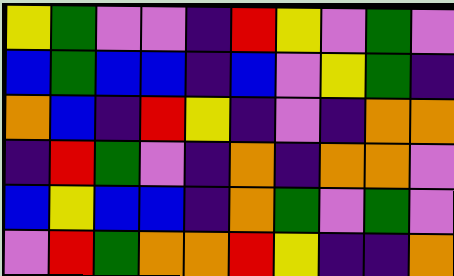[["yellow", "green", "violet", "violet", "indigo", "red", "yellow", "violet", "green", "violet"], ["blue", "green", "blue", "blue", "indigo", "blue", "violet", "yellow", "green", "indigo"], ["orange", "blue", "indigo", "red", "yellow", "indigo", "violet", "indigo", "orange", "orange"], ["indigo", "red", "green", "violet", "indigo", "orange", "indigo", "orange", "orange", "violet"], ["blue", "yellow", "blue", "blue", "indigo", "orange", "green", "violet", "green", "violet"], ["violet", "red", "green", "orange", "orange", "red", "yellow", "indigo", "indigo", "orange"]]